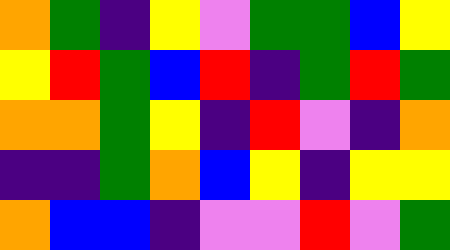[["orange", "green", "indigo", "yellow", "violet", "green", "green", "blue", "yellow"], ["yellow", "red", "green", "blue", "red", "indigo", "green", "red", "green"], ["orange", "orange", "green", "yellow", "indigo", "red", "violet", "indigo", "orange"], ["indigo", "indigo", "green", "orange", "blue", "yellow", "indigo", "yellow", "yellow"], ["orange", "blue", "blue", "indigo", "violet", "violet", "red", "violet", "green"]]